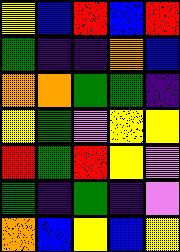[["yellow", "blue", "red", "blue", "red"], ["green", "indigo", "indigo", "orange", "blue"], ["orange", "orange", "green", "green", "indigo"], ["yellow", "green", "violet", "yellow", "yellow"], ["red", "green", "red", "yellow", "violet"], ["green", "indigo", "green", "indigo", "violet"], ["orange", "blue", "yellow", "blue", "yellow"]]